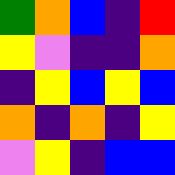[["green", "orange", "blue", "indigo", "red"], ["yellow", "violet", "indigo", "indigo", "orange"], ["indigo", "yellow", "blue", "yellow", "blue"], ["orange", "indigo", "orange", "indigo", "yellow"], ["violet", "yellow", "indigo", "blue", "blue"]]